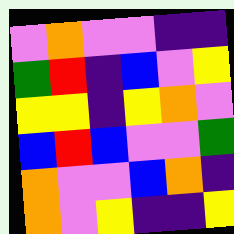[["violet", "orange", "violet", "violet", "indigo", "indigo"], ["green", "red", "indigo", "blue", "violet", "yellow"], ["yellow", "yellow", "indigo", "yellow", "orange", "violet"], ["blue", "red", "blue", "violet", "violet", "green"], ["orange", "violet", "violet", "blue", "orange", "indigo"], ["orange", "violet", "yellow", "indigo", "indigo", "yellow"]]